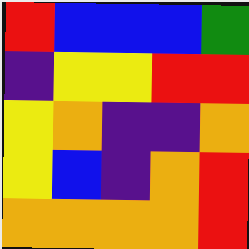[["red", "blue", "blue", "blue", "green"], ["indigo", "yellow", "yellow", "red", "red"], ["yellow", "orange", "indigo", "indigo", "orange"], ["yellow", "blue", "indigo", "orange", "red"], ["orange", "orange", "orange", "orange", "red"]]